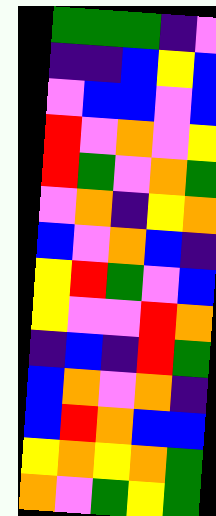[["green", "green", "green", "indigo", "violet"], ["indigo", "indigo", "blue", "yellow", "blue"], ["violet", "blue", "blue", "violet", "blue"], ["red", "violet", "orange", "violet", "yellow"], ["red", "green", "violet", "orange", "green"], ["violet", "orange", "indigo", "yellow", "orange"], ["blue", "violet", "orange", "blue", "indigo"], ["yellow", "red", "green", "violet", "blue"], ["yellow", "violet", "violet", "red", "orange"], ["indigo", "blue", "indigo", "red", "green"], ["blue", "orange", "violet", "orange", "indigo"], ["blue", "red", "orange", "blue", "blue"], ["yellow", "orange", "yellow", "orange", "green"], ["orange", "violet", "green", "yellow", "green"]]